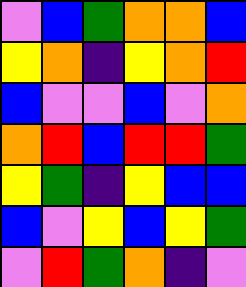[["violet", "blue", "green", "orange", "orange", "blue"], ["yellow", "orange", "indigo", "yellow", "orange", "red"], ["blue", "violet", "violet", "blue", "violet", "orange"], ["orange", "red", "blue", "red", "red", "green"], ["yellow", "green", "indigo", "yellow", "blue", "blue"], ["blue", "violet", "yellow", "blue", "yellow", "green"], ["violet", "red", "green", "orange", "indigo", "violet"]]